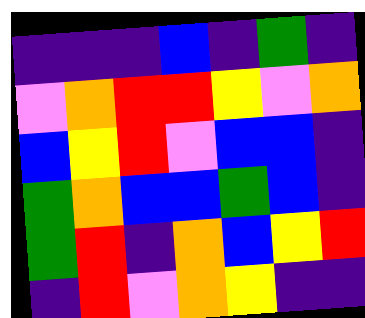[["indigo", "indigo", "indigo", "blue", "indigo", "green", "indigo"], ["violet", "orange", "red", "red", "yellow", "violet", "orange"], ["blue", "yellow", "red", "violet", "blue", "blue", "indigo"], ["green", "orange", "blue", "blue", "green", "blue", "indigo"], ["green", "red", "indigo", "orange", "blue", "yellow", "red"], ["indigo", "red", "violet", "orange", "yellow", "indigo", "indigo"]]